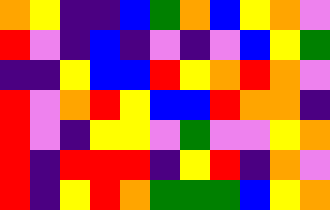[["orange", "yellow", "indigo", "indigo", "blue", "green", "orange", "blue", "yellow", "orange", "violet"], ["red", "violet", "indigo", "blue", "indigo", "violet", "indigo", "violet", "blue", "yellow", "green"], ["indigo", "indigo", "yellow", "blue", "blue", "red", "yellow", "orange", "red", "orange", "violet"], ["red", "violet", "orange", "red", "yellow", "blue", "blue", "red", "orange", "orange", "indigo"], ["red", "violet", "indigo", "yellow", "yellow", "violet", "green", "violet", "violet", "yellow", "orange"], ["red", "indigo", "red", "red", "red", "indigo", "yellow", "red", "indigo", "orange", "violet"], ["red", "indigo", "yellow", "red", "orange", "green", "green", "green", "blue", "yellow", "orange"]]